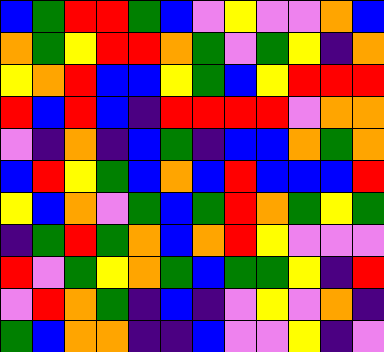[["blue", "green", "red", "red", "green", "blue", "violet", "yellow", "violet", "violet", "orange", "blue"], ["orange", "green", "yellow", "red", "red", "orange", "green", "violet", "green", "yellow", "indigo", "orange"], ["yellow", "orange", "red", "blue", "blue", "yellow", "green", "blue", "yellow", "red", "red", "red"], ["red", "blue", "red", "blue", "indigo", "red", "red", "red", "red", "violet", "orange", "orange"], ["violet", "indigo", "orange", "indigo", "blue", "green", "indigo", "blue", "blue", "orange", "green", "orange"], ["blue", "red", "yellow", "green", "blue", "orange", "blue", "red", "blue", "blue", "blue", "red"], ["yellow", "blue", "orange", "violet", "green", "blue", "green", "red", "orange", "green", "yellow", "green"], ["indigo", "green", "red", "green", "orange", "blue", "orange", "red", "yellow", "violet", "violet", "violet"], ["red", "violet", "green", "yellow", "orange", "green", "blue", "green", "green", "yellow", "indigo", "red"], ["violet", "red", "orange", "green", "indigo", "blue", "indigo", "violet", "yellow", "violet", "orange", "indigo"], ["green", "blue", "orange", "orange", "indigo", "indigo", "blue", "violet", "violet", "yellow", "indigo", "violet"]]